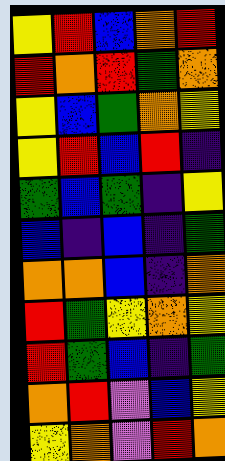[["yellow", "red", "blue", "orange", "red"], ["red", "orange", "red", "green", "orange"], ["yellow", "blue", "green", "orange", "yellow"], ["yellow", "red", "blue", "red", "indigo"], ["green", "blue", "green", "indigo", "yellow"], ["blue", "indigo", "blue", "indigo", "green"], ["orange", "orange", "blue", "indigo", "orange"], ["red", "green", "yellow", "orange", "yellow"], ["red", "green", "blue", "indigo", "green"], ["orange", "red", "violet", "blue", "yellow"], ["yellow", "orange", "violet", "red", "orange"]]